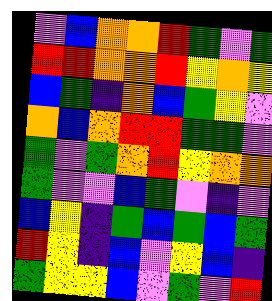[["violet", "blue", "orange", "orange", "red", "green", "violet", "green"], ["red", "red", "orange", "orange", "red", "yellow", "orange", "yellow"], ["blue", "green", "indigo", "orange", "blue", "green", "yellow", "violet"], ["orange", "blue", "orange", "red", "red", "green", "green", "violet"], ["green", "violet", "green", "orange", "red", "yellow", "orange", "orange"], ["green", "violet", "violet", "blue", "green", "violet", "indigo", "violet"], ["blue", "yellow", "indigo", "green", "blue", "green", "blue", "green"], ["red", "yellow", "indigo", "blue", "violet", "yellow", "blue", "indigo"], ["green", "yellow", "yellow", "blue", "violet", "green", "violet", "red"]]